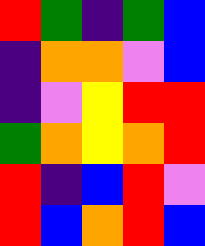[["red", "green", "indigo", "green", "blue"], ["indigo", "orange", "orange", "violet", "blue"], ["indigo", "violet", "yellow", "red", "red"], ["green", "orange", "yellow", "orange", "red"], ["red", "indigo", "blue", "red", "violet"], ["red", "blue", "orange", "red", "blue"]]